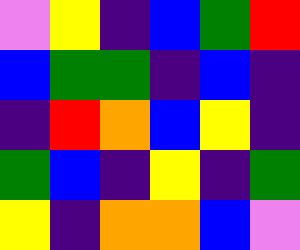[["violet", "yellow", "indigo", "blue", "green", "red"], ["blue", "green", "green", "indigo", "blue", "indigo"], ["indigo", "red", "orange", "blue", "yellow", "indigo"], ["green", "blue", "indigo", "yellow", "indigo", "green"], ["yellow", "indigo", "orange", "orange", "blue", "violet"]]